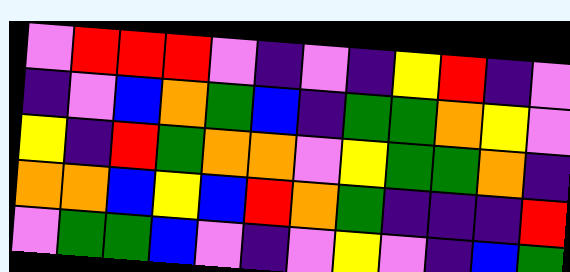[["violet", "red", "red", "red", "violet", "indigo", "violet", "indigo", "yellow", "red", "indigo", "violet"], ["indigo", "violet", "blue", "orange", "green", "blue", "indigo", "green", "green", "orange", "yellow", "violet"], ["yellow", "indigo", "red", "green", "orange", "orange", "violet", "yellow", "green", "green", "orange", "indigo"], ["orange", "orange", "blue", "yellow", "blue", "red", "orange", "green", "indigo", "indigo", "indigo", "red"], ["violet", "green", "green", "blue", "violet", "indigo", "violet", "yellow", "violet", "indigo", "blue", "green"]]